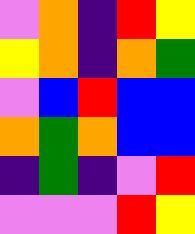[["violet", "orange", "indigo", "red", "yellow"], ["yellow", "orange", "indigo", "orange", "green"], ["violet", "blue", "red", "blue", "blue"], ["orange", "green", "orange", "blue", "blue"], ["indigo", "green", "indigo", "violet", "red"], ["violet", "violet", "violet", "red", "yellow"]]